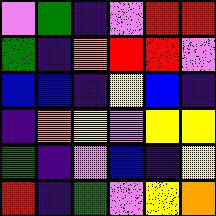[["violet", "green", "indigo", "violet", "red", "red"], ["green", "indigo", "orange", "red", "red", "violet"], ["blue", "blue", "indigo", "yellow", "blue", "indigo"], ["indigo", "orange", "yellow", "violet", "yellow", "yellow"], ["green", "indigo", "violet", "blue", "indigo", "yellow"], ["red", "indigo", "green", "violet", "yellow", "orange"]]